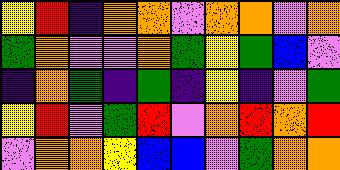[["yellow", "red", "indigo", "orange", "orange", "violet", "orange", "orange", "violet", "orange"], ["green", "orange", "violet", "violet", "orange", "green", "yellow", "green", "blue", "violet"], ["indigo", "orange", "green", "indigo", "green", "indigo", "yellow", "indigo", "violet", "green"], ["yellow", "red", "violet", "green", "red", "violet", "orange", "red", "orange", "red"], ["violet", "orange", "orange", "yellow", "blue", "blue", "violet", "green", "orange", "orange"]]